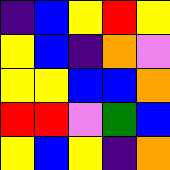[["indigo", "blue", "yellow", "red", "yellow"], ["yellow", "blue", "indigo", "orange", "violet"], ["yellow", "yellow", "blue", "blue", "orange"], ["red", "red", "violet", "green", "blue"], ["yellow", "blue", "yellow", "indigo", "orange"]]